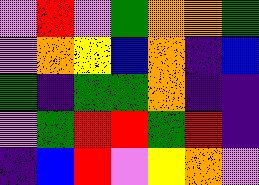[["violet", "red", "violet", "green", "orange", "orange", "green"], ["violet", "orange", "yellow", "blue", "orange", "indigo", "blue"], ["green", "indigo", "green", "green", "orange", "indigo", "indigo"], ["violet", "green", "red", "red", "green", "red", "indigo"], ["indigo", "blue", "red", "violet", "yellow", "orange", "violet"]]